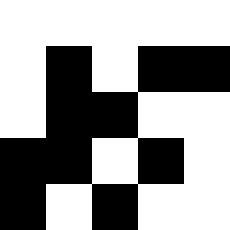[["white", "white", "white", "white", "white"], ["white", "black", "white", "black", "black"], ["white", "black", "black", "white", "white"], ["black", "black", "white", "black", "white"], ["black", "white", "black", "white", "white"]]